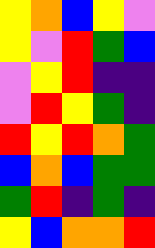[["yellow", "orange", "blue", "yellow", "violet"], ["yellow", "violet", "red", "green", "blue"], ["violet", "yellow", "red", "indigo", "indigo"], ["violet", "red", "yellow", "green", "indigo"], ["red", "yellow", "red", "orange", "green"], ["blue", "orange", "blue", "green", "green"], ["green", "red", "indigo", "green", "indigo"], ["yellow", "blue", "orange", "orange", "red"]]